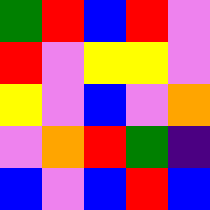[["green", "red", "blue", "red", "violet"], ["red", "violet", "yellow", "yellow", "violet"], ["yellow", "violet", "blue", "violet", "orange"], ["violet", "orange", "red", "green", "indigo"], ["blue", "violet", "blue", "red", "blue"]]